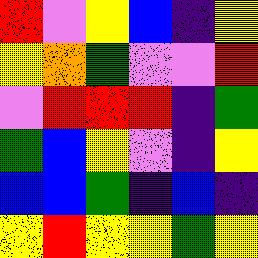[["red", "violet", "yellow", "blue", "indigo", "yellow"], ["yellow", "orange", "green", "violet", "violet", "red"], ["violet", "red", "red", "red", "indigo", "green"], ["green", "blue", "yellow", "violet", "indigo", "yellow"], ["blue", "blue", "green", "indigo", "blue", "indigo"], ["yellow", "red", "yellow", "yellow", "green", "yellow"]]